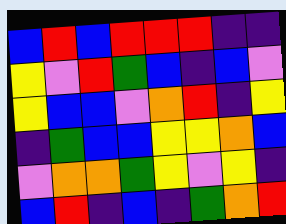[["blue", "red", "blue", "red", "red", "red", "indigo", "indigo"], ["yellow", "violet", "red", "green", "blue", "indigo", "blue", "violet"], ["yellow", "blue", "blue", "violet", "orange", "red", "indigo", "yellow"], ["indigo", "green", "blue", "blue", "yellow", "yellow", "orange", "blue"], ["violet", "orange", "orange", "green", "yellow", "violet", "yellow", "indigo"], ["blue", "red", "indigo", "blue", "indigo", "green", "orange", "red"]]